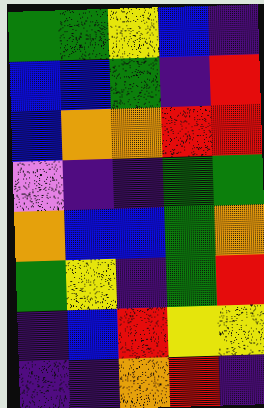[["green", "green", "yellow", "blue", "indigo"], ["blue", "blue", "green", "indigo", "red"], ["blue", "orange", "orange", "red", "red"], ["violet", "indigo", "indigo", "green", "green"], ["orange", "blue", "blue", "green", "orange"], ["green", "yellow", "indigo", "green", "red"], ["indigo", "blue", "red", "yellow", "yellow"], ["indigo", "indigo", "orange", "red", "indigo"]]